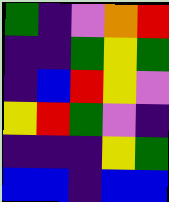[["green", "indigo", "violet", "orange", "red"], ["indigo", "indigo", "green", "yellow", "green"], ["indigo", "blue", "red", "yellow", "violet"], ["yellow", "red", "green", "violet", "indigo"], ["indigo", "indigo", "indigo", "yellow", "green"], ["blue", "blue", "indigo", "blue", "blue"]]